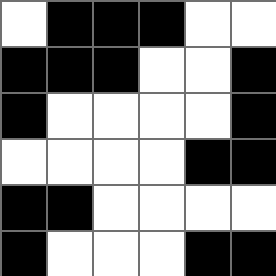[["white", "black", "black", "black", "white", "white"], ["black", "black", "black", "white", "white", "black"], ["black", "white", "white", "white", "white", "black"], ["white", "white", "white", "white", "black", "black"], ["black", "black", "white", "white", "white", "white"], ["black", "white", "white", "white", "black", "black"]]